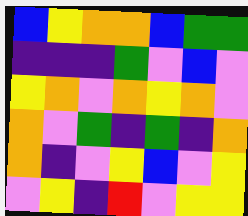[["blue", "yellow", "orange", "orange", "blue", "green", "green"], ["indigo", "indigo", "indigo", "green", "violet", "blue", "violet"], ["yellow", "orange", "violet", "orange", "yellow", "orange", "violet"], ["orange", "violet", "green", "indigo", "green", "indigo", "orange"], ["orange", "indigo", "violet", "yellow", "blue", "violet", "yellow"], ["violet", "yellow", "indigo", "red", "violet", "yellow", "yellow"]]